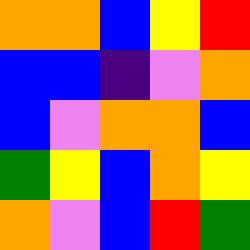[["orange", "orange", "blue", "yellow", "red"], ["blue", "blue", "indigo", "violet", "orange"], ["blue", "violet", "orange", "orange", "blue"], ["green", "yellow", "blue", "orange", "yellow"], ["orange", "violet", "blue", "red", "green"]]